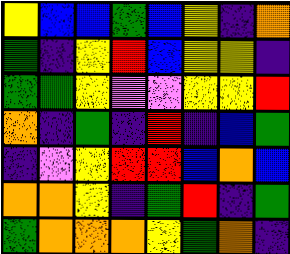[["yellow", "blue", "blue", "green", "blue", "yellow", "indigo", "orange"], ["green", "indigo", "yellow", "red", "blue", "yellow", "yellow", "indigo"], ["green", "green", "yellow", "violet", "violet", "yellow", "yellow", "red"], ["orange", "indigo", "green", "indigo", "red", "indigo", "blue", "green"], ["indigo", "violet", "yellow", "red", "red", "blue", "orange", "blue"], ["orange", "orange", "yellow", "indigo", "green", "red", "indigo", "green"], ["green", "orange", "orange", "orange", "yellow", "green", "orange", "indigo"]]